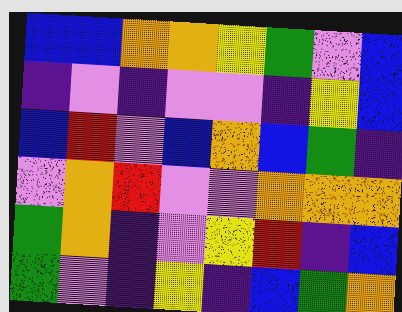[["blue", "blue", "orange", "orange", "yellow", "green", "violet", "blue"], ["indigo", "violet", "indigo", "violet", "violet", "indigo", "yellow", "blue"], ["blue", "red", "violet", "blue", "orange", "blue", "green", "indigo"], ["violet", "orange", "red", "violet", "violet", "orange", "orange", "orange"], ["green", "orange", "indigo", "violet", "yellow", "red", "indigo", "blue"], ["green", "violet", "indigo", "yellow", "indigo", "blue", "green", "orange"]]